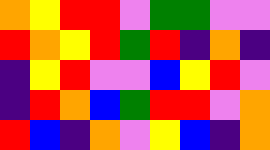[["orange", "yellow", "red", "red", "violet", "green", "green", "violet", "violet"], ["red", "orange", "yellow", "red", "green", "red", "indigo", "orange", "indigo"], ["indigo", "yellow", "red", "violet", "violet", "blue", "yellow", "red", "violet"], ["indigo", "red", "orange", "blue", "green", "red", "red", "violet", "orange"], ["red", "blue", "indigo", "orange", "violet", "yellow", "blue", "indigo", "orange"]]